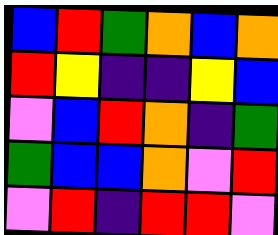[["blue", "red", "green", "orange", "blue", "orange"], ["red", "yellow", "indigo", "indigo", "yellow", "blue"], ["violet", "blue", "red", "orange", "indigo", "green"], ["green", "blue", "blue", "orange", "violet", "red"], ["violet", "red", "indigo", "red", "red", "violet"]]